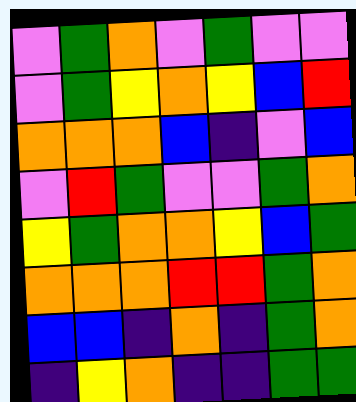[["violet", "green", "orange", "violet", "green", "violet", "violet"], ["violet", "green", "yellow", "orange", "yellow", "blue", "red"], ["orange", "orange", "orange", "blue", "indigo", "violet", "blue"], ["violet", "red", "green", "violet", "violet", "green", "orange"], ["yellow", "green", "orange", "orange", "yellow", "blue", "green"], ["orange", "orange", "orange", "red", "red", "green", "orange"], ["blue", "blue", "indigo", "orange", "indigo", "green", "orange"], ["indigo", "yellow", "orange", "indigo", "indigo", "green", "green"]]